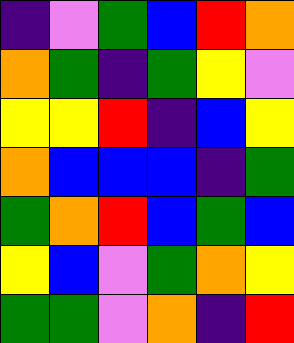[["indigo", "violet", "green", "blue", "red", "orange"], ["orange", "green", "indigo", "green", "yellow", "violet"], ["yellow", "yellow", "red", "indigo", "blue", "yellow"], ["orange", "blue", "blue", "blue", "indigo", "green"], ["green", "orange", "red", "blue", "green", "blue"], ["yellow", "blue", "violet", "green", "orange", "yellow"], ["green", "green", "violet", "orange", "indigo", "red"]]